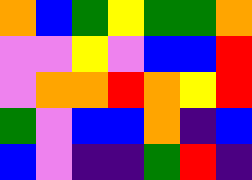[["orange", "blue", "green", "yellow", "green", "green", "orange"], ["violet", "violet", "yellow", "violet", "blue", "blue", "red"], ["violet", "orange", "orange", "red", "orange", "yellow", "red"], ["green", "violet", "blue", "blue", "orange", "indigo", "blue"], ["blue", "violet", "indigo", "indigo", "green", "red", "indigo"]]